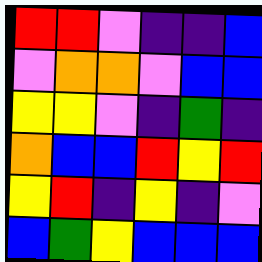[["red", "red", "violet", "indigo", "indigo", "blue"], ["violet", "orange", "orange", "violet", "blue", "blue"], ["yellow", "yellow", "violet", "indigo", "green", "indigo"], ["orange", "blue", "blue", "red", "yellow", "red"], ["yellow", "red", "indigo", "yellow", "indigo", "violet"], ["blue", "green", "yellow", "blue", "blue", "blue"]]